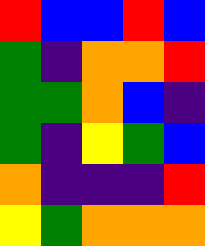[["red", "blue", "blue", "red", "blue"], ["green", "indigo", "orange", "orange", "red"], ["green", "green", "orange", "blue", "indigo"], ["green", "indigo", "yellow", "green", "blue"], ["orange", "indigo", "indigo", "indigo", "red"], ["yellow", "green", "orange", "orange", "orange"]]